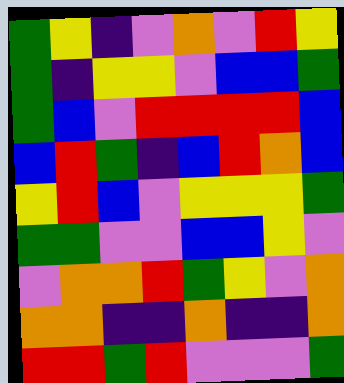[["green", "yellow", "indigo", "violet", "orange", "violet", "red", "yellow"], ["green", "indigo", "yellow", "yellow", "violet", "blue", "blue", "green"], ["green", "blue", "violet", "red", "red", "red", "red", "blue"], ["blue", "red", "green", "indigo", "blue", "red", "orange", "blue"], ["yellow", "red", "blue", "violet", "yellow", "yellow", "yellow", "green"], ["green", "green", "violet", "violet", "blue", "blue", "yellow", "violet"], ["violet", "orange", "orange", "red", "green", "yellow", "violet", "orange"], ["orange", "orange", "indigo", "indigo", "orange", "indigo", "indigo", "orange"], ["red", "red", "green", "red", "violet", "violet", "violet", "green"]]